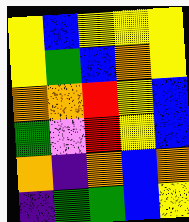[["yellow", "blue", "yellow", "yellow", "yellow"], ["yellow", "green", "blue", "orange", "yellow"], ["orange", "orange", "red", "yellow", "blue"], ["green", "violet", "red", "yellow", "blue"], ["orange", "indigo", "orange", "blue", "orange"], ["indigo", "green", "green", "blue", "yellow"]]